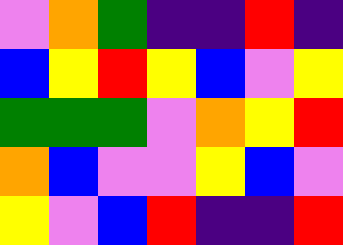[["violet", "orange", "green", "indigo", "indigo", "red", "indigo"], ["blue", "yellow", "red", "yellow", "blue", "violet", "yellow"], ["green", "green", "green", "violet", "orange", "yellow", "red"], ["orange", "blue", "violet", "violet", "yellow", "blue", "violet"], ["yellow", "violet", "blue", "red", "indigo", "indigo", "red"]]